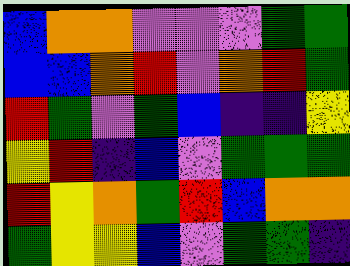[["blue", "orange", "orange", "violet", "violet", "violet", "green", "green"], ["blue", "blue", "orange", "red", "violet", "orange", "red", "green"], ["red", "green", "violet", "green", "blue", "indigo", "indigo", "yellow"], ["yellow", "red", "indigo", "blue", "violet", "green", "green", "green"], ["red", "yellow", "orange", "green", "red", "blue", "orange", "orange"], ["green", "yellow", "yellow", "blue", "violet", "green", "green", "indigo"]]